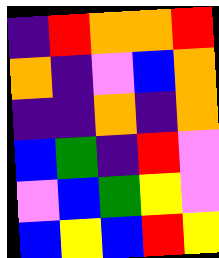[["indigo", "red", "orange", "orange", "red"], ["orange", "indigo", "violet", "blue", "orange"], ["indigo", "indigo", "orange", "indigo", "orange"], ["blue", "green", "indigo", "red", "violet"], ["violet", "blue", "green", "yellow", "violet"], ["blue", "yellow", "blue", "red", "yellow"]]